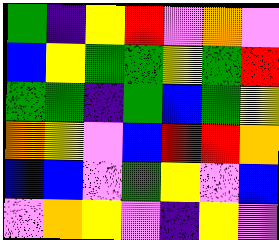[["green", "indigo", "yellow", "red", "violet", "orange", "violet"], ["blue", "yellow", "green", "green", "yellow", "green", "red"], ["green", "green", "indigo", "green", "blue", "green", "yellow"], ["orange", "yellow", "violet", "blue", "red", "red", "orange"], ["blue", "blue", "violet", "green", "yellow", "violet", "blue"], ["violet", "orange", "yellow", "violet", "indigo", "yellow", "violet"]]